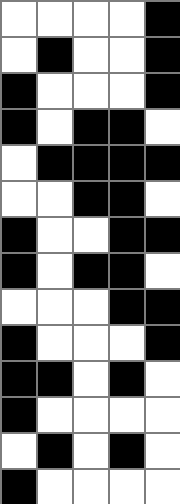[["white", "white", "white", "white", "black"], ["white", "black", "white", "white", "black"], ["black", "white", "white", "white", "black"], ["black", "white", "black", "black", "white"], ["white", "black", "black", "black", "black"], ["white", "white", "black", "black", "white"], ["black", "white", "white", "black", "black"], ["black", "white", "black", "black", "white"], ["white", "white", "white", "black", "black"], ["black", "white", "white", "white", "black"], ["black", "black", "white", "black", "white"], ["black", "white", "white", "white", "white"], ["white", "black", "white", "black", "white"], ["black", "white", "white", "white", "white"]]